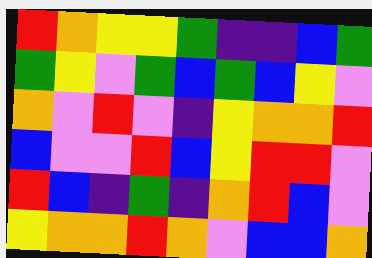[["red", "orange", "yellow", "yellow", "green", "indigo", "indigo", "blue", "green"], ["green", "yellow", "violet", "green", "blue", "green", "blue", "yellow", "violet"], ["orange", "violet", "red", "violet", "indigo", "yellow", "orange", "orange", "red"], ["blue", "violet", "violet", "red", "blue", "yellow", "red", "red", "violet"], ["red", "blue", "indigo", "green", "indigo", "orange", "red", "blue", "violet"], ["yellow", "orange", "orange", "red", "orange", "violet", "blue", "blue", "orange"]]